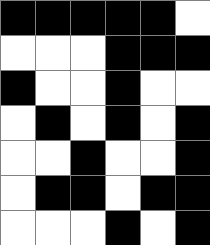[["black", "black", "black", "black", "black", "white"], ["white", "white", "white", "black", "black", "black"], ["black", "white", "white", "black", "white", "white"], ["white", "black", "white", "black", "white", "black"], ["white", "white", "black", "white", "white", "black"], ["white", "black", "black", "white", "black", "black"], ["white", "white", "white", "black", "white", "black"]]